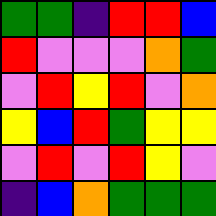[["green", "green", "indigo", "red", "red", "blue"], ["red", "violet", "violet", "violet", "orange", "green"], ["violet", "red", "yellow", "red", "violet", "orange"], ["yellow", "blue", "red", "green", "yellow", "yellow"], ["violet", "red", "violet", "red", "yellow", "violet"], ["indigo", "blue", "orange", "green", "green", "green"]]